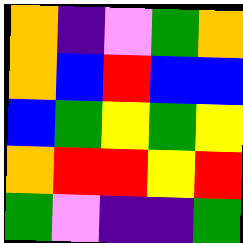[["orange", "indigo", "violet", "green", "orange"], ["orange", "blue", "red", "blue", "blue"], ["blue", "green", "yellow", "green", "yellow"], ["orange", "red", "red", "yellow", "red"], ["green", "violet", "indigo", "indigo", "green"]]